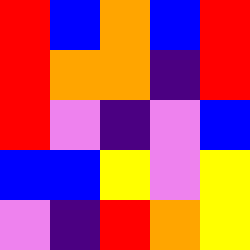[["red", "blue", "orange", "blue", "red"], ["red", "orange", "orange", "indigo", "red"], ["red", "violet", "indigo", "violet", "blue"], ["blue", "blue", "yellow", "violet", "yellow"], ["violet", "indigo", "red", "orange", "yellow"]]